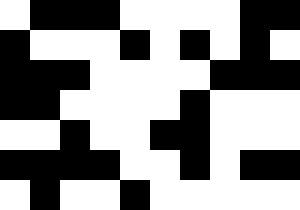[["white", "black", "black", "black", "white", "white", "white", "white", "black", "black"], ["black", "white", "white", "white", "black", "white", "black", "white", "black", "white"], ["black", "black", "black", "white", "white", "white", "white", "black", "black", "black"], ["black", "black", "white", "white", "white", "white", "black", "white", "white", "white"], ["white", "white", "black", "white", "white", "black", "black", "white", "white", "white"], ["black", "black", "black", "black", "white", "white", "black", "white", "black", "black"], ["white", "black", "white", "white", "black", "white", "white", "white", "white", "white"]]